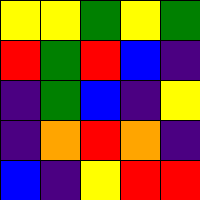[["yellow", "yellow", "green", "yellow", "green"], ["red", "green", "red", "blue", "indigo"], ["indigo", "green", "blue", "indigo", "yellow"], ["indigo", "orange", "red", "orange", "indigo"], ["blue", "indigo", "yellow", "red", "red"]]